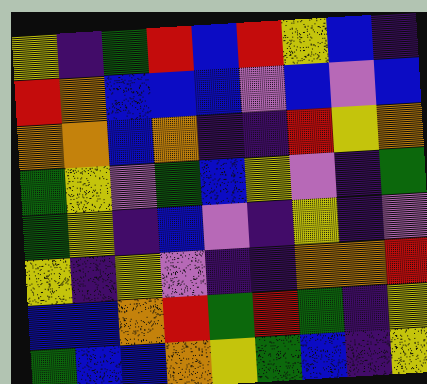[["yellow", "indigo", "green", "red", "blue", "red", "yellow", "blue", "indigo"], ["red", "orange", "blue", "blue", "blue", "violet", "blue", "violet", "blue"], ["orange", "orange", "blue", "orange", "indigo", "indigo", "red", "yellow", "orange"], ["green", "yellow", "violet", "green", "blue", "yellow", "violet", "indigo", "green"], ["green", "yellow", "indigo", "blue", "violet", "indigo", "yellow", "indigo", "violet"], ["yellow", "indigo", "yellow", "violet", "indigo", "indigo", "orange", "orange", "red"], ["blue", "blue", "orange", "red", "green", "red", "green", "indigo", "yellow"], ["green", "blue", "blue", "orange", "yellow", "green", "blue", "indigo", "yellow"]]